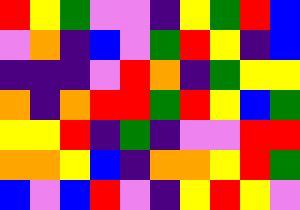[["red", "yellow", "green", "violet", "violet", "indigo", "yellow", "green", "red", "blue"], ["violet", "orange", "indigo", "blue", "violet", "green", "red", "yellow", "indigo", "blue"], ["indigo", "indigo", "indigo", "violet", "red", "orange", "indigo", "green", "yellow", "yellow"], ["orange", "indigo", "orange", "red", "red", "green", "red", "yellow", "blue", "green"], ["yellow", "yellow", "red", "indigo", "green", "indigo", "violet", "violet", "red", "red"], ["orange", "orange", "yellow", "blue", "indigo", "orange", "orange", "yellow", "red", "green"], ["blue", "violet", "blue", "red", "violet", "indigo", "yellow", "red", "yellow", "violet"]]